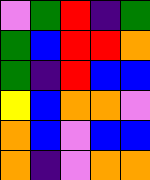[["violet", "green", "red", "indigo", "green"], ["green", "blue", "red", "red", "orange"], ["green", "indigo", "red", "blue", "blue"], ["yellow", "blue", "orange", "orange", "violet"], ["orange", "blue", "violet", "blue", "blue"], ["orange", "indigo", "violet", "orange", "orange"]]